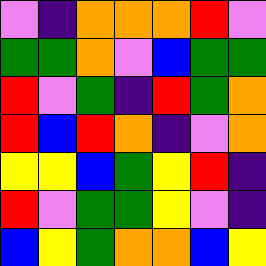[["violet", "indigo", "orange", "orange", "orange", "red", "violet"], ["green", "green", "orange", "violet", "blue", "green", "green"], ["red", "violet", "green", "indigo", "red", "green", "orange"], ["red", "blue", "red", "orange", "indigo", "violet", "orange"], ["yellow", "yellow", "blue", "green", "yellow", "red", "indigo"], ["red", "violet", "green", "green", "yellow", "violet", "indigo"], ["blue", "yellow", "green", "orange", "orange", "blue", "yellow"]]